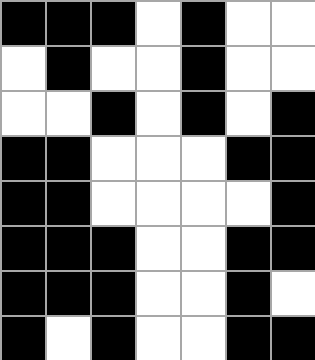[["black", "black", "black", "white", "black", "white", "white"], ["white", "black", "white", "white", "black", "white", "white"], ["white", "white", "black", "white", "black", "white", "black"], ["black", "black", "white", "white", "white", "black", "black"], ["black", "black", "white", "white", "white", "white", "black"], ["black", "black", "black", "white", "white", "black", "black"], ["black", "black", "black", "white", "white", "black", "white"], ["black", "white", "black", "white", "white", "black", "black"]]